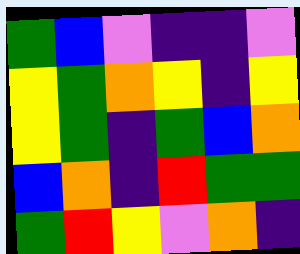[["green", "blue", "violet", "indigo", "indigo", "violet"], ["yellow", "green", "orange", "yellow", "indigo", "yellow"], ["yellow", "green", "indigo", "green", "blue", "orange"], ["blue", "orange", "indigo", "red", "green", "green"], ["green", "red", "yellow", "violet", "orange", "indigo"]]